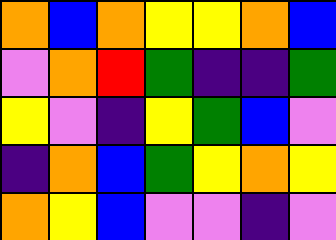[["orange", "blue", "orange", "yellow", "yellow", "orange", "blue"], ["violet", "orange", "red", "green", "indigo", "indigo", "green"], ["yellow", "violet", "indigo", "yellow", "green", "blue", "violet"], ["indigo", "orange", "blue", "green", "yellow", "orange", "yellow"], ["orange", "yellow", "blue", "violet", "violet", "indigo", "violet"]]